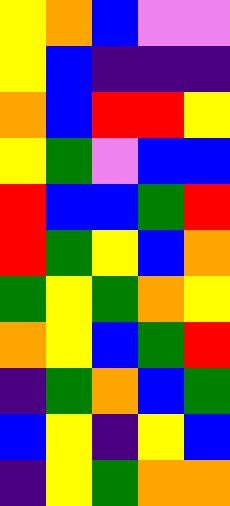[["yellow", "orange", "blue", "violet", "violet"], ["yellow", "blue", "indigo", "indigo", "indigo"], ["orange", "blue", "red", "red", "yellow"], ["yellow", "green", "violet", "blue", "blue"], ["red", "blue", "blue", "green", "red"], ["red", "green", "yellow", "blue", "orange"], ["green", "yellow", "green", "orange", "yellow"], ["orange", "yellow", "blue", "green", "red"], ["indigo", "green", "orange", "blue", "green"], ["blue", "yellow", "indigo", "yellow", "blue"], ["indigo", "yellow", "green", "orange", "orange"]]